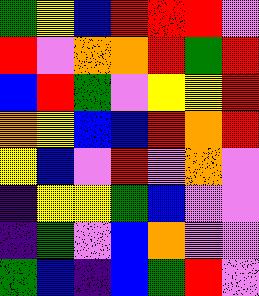[["green", "yellow", "blue", "red", "red", "red", "violet"], ["red", "violet", "orange", "orange", "red", "green", "red"], ["blue", "red", "green", "violet", "yellow", "yellow", "red"], ["orange", "yellow", "blue", "blue", "red", "orange", "red"], ["yellow", "blue", "violet", "red", "violet", "orange", "violet"], ["indigo", "yellow", "yellow", "green", "blue", "violet", "violet"], ["indigo", "green", "violet", "blue", "orange", "violet", "violet"], ["green", "blue", "indigo", "blue", "green", "red", "violet"]]